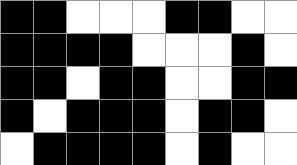[["black", "black", "white", "white", "white", "black", "black", "white", "white"], ["black", "black", "black", "black", "white", "white", "white", "black", "white"], ["black", "black", "white", "black", "black", "white", "white", "black", "black"], ["black", "white", "black", "black", "black", "white", "black", "black", "white"], ["white", "black", "black", "black", "black", "white", "black", "white", "white"]]